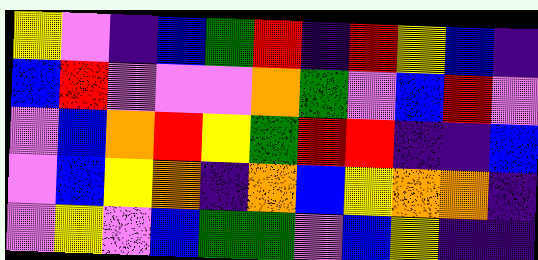[["yellow", "violet", "indigo", "blue", "green", "red", "indigo", "red", "yellow", "blue", "indigo"], ["blue", "red", "violet", "violet", "violet", "orange", "green", "violet", "blue", "red", "violet"], ["violet", "blue", "orange", "red", "yellow", "green", "red", "red", "indigo", "indigo", "blue"], ["violet", "blue", "yellow", "orange", "indigo", "orange", "blue", "yellow", "orange", "orange", "indigo"], ["violet", "yellow", "violet", "blue", "green", "green", "violet", "blue", "yellow", "indigo", "indigo"]]